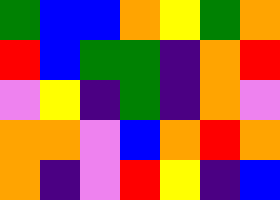[["green", "blue", "blue", "orange", "yellow", "green", "orange"], ["red", "blue", "green", "green", "indigo", "orange", "red"], ["violet", "yellow", "indigo", "green", "indigo", "orange", "violet"], ["orange", "orange", "violet", "blue", "orange", "red", "orange"], ["orange", "indigo", "violet", "red", "yellow", "indigo", "blue"]]